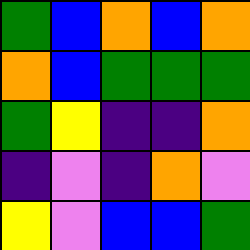[["green", "blue", "orange", "blue", "orange"], ["orange", "blue", "green", "green", "green"], ["green", "yellow", "indigo", "indigo", "orange"], ["indigo", "violet", "indigo", "orange", "violet"], ["yellow", "violet", "blue", "blue", "green"]]